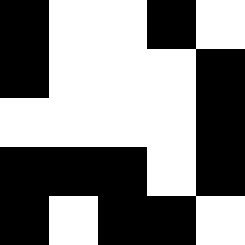[["black", "white", "white", "black", "white"], ["black", "white", "white", "white", "black"], ["white", "white", "white", "white", "black"], ["black", "black", "black", "white", "black"], ["black", "white", "black", "black", "white"]]